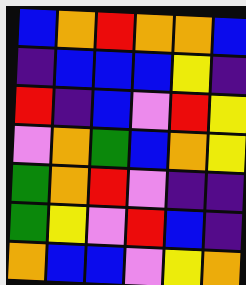[["blue", "orange", "red", "orange", "orange", "blue"], ["indigo", "blue", "blue", "blue", "yellow", "indigo"], ["red", "indigo", "blue", "violet", "red", "yellow"], ["violet", "orange", "green", "blue", "orange", "yellow"], ["green", "orange", "red", "violet", "indigo", "indigo"], ["green", "yellow", "violet", "red", "blue", "indigo"], ["orange", "blue", "blue", "violet", "yellow", "orange"]]